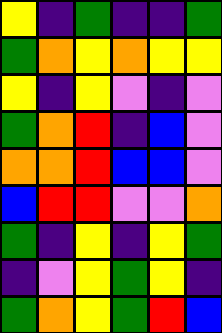[["yellow", "indigo", "green", "indigo", "indigo", "green"], ["green", "orange", "yellow", "orange", "yellow", "yellow"], ["yellow", "indigo", "yellow", "violet", "indigo", "violet"], ["green", "orange", "red", "indigo", "blue", "violet"], ["orange", "orange", "red", "blue", "blue", "violet"], ["blue", "red", "red", "violet", "violet", "orange"], ["green", "indigo", "yellow", "indigo", "yellow", "green"], ["indigo", "violet", "yellow", "green", "yellow", "indigo"], ["green", "orange", "yellow", "green", "red", "blue"]]